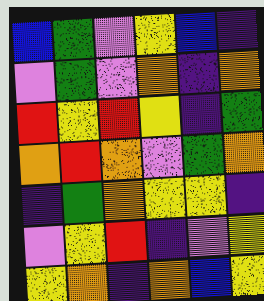[["blue", "green", "violet", "yellow", "blue", "indigo"], ["violet", "green", "violet", "orange", "indigo", "orange"], ["red", "yellow", "red", "yellow", "indigo", "green"], ["orange", "red", "orange", "violet", "green", "orange"], ["indigo", "green", "orange", "yellow", "yellow", "indigo"], ["violet", "yellow", "red", "indigo", "violet", "yellow"], ["yellow", "orange", "indigo", "orange", "blue", "yellow"]]